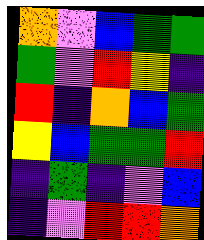[["orange", "violet", "blue", "green", "green"], ["green", "violet", "red", "yellow", "indigo"], ["red", "indigo", "orange", "blue", "green"], ["yellow", "blue", "green", "green", "red"], ["indigo", "green", "indigo", "violet", "blue"], ["indigo", "violet", "red", "red", "orange"]]